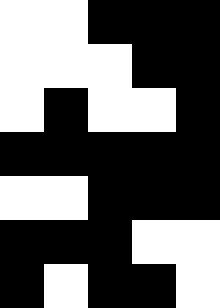[["white", "white", "black", "black", "black"], ["white", "white", "white", "black", "black"], ["white", "black", "white", "white", "black"], ["black", "black", "black", "black", "black"], ["white", "white", "black", "black", "black"], ["black", "black", "black", "white", "white"], ["black", "white", "black", "black", "white"]]